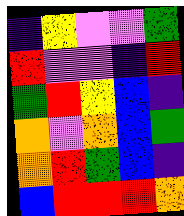[["indigo", "yellow", "violet", "violet", "green"], ["red", "violet", "violet", "indigo", "red"], ["green", "red", "yellow", "blue", "indigo"], ["orange", "violet", "orange", "blue", "green"], ["orange", "red", "green", "blue", "indigo"], ["blue", "red", "red", "red", "orange"]]